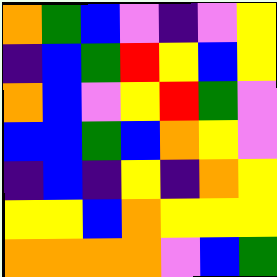[["orange", "green", "blue", "violet", "indigo", "violet", "yellow"], ["indigo", "blue", "green", "red", "yellow", "blue", "yellow"], ["orange", "blue", "violet", "yellow", "red", "green", "violet"], ["blue", "blue", "green", "blue", "orange", "yellow", "violet"], ["indigo", "blue", "indigo", "yellow", "indigo", "orange", "yellow"], ["yellow", "yellow", "blue", "orange", "yellow", "yellow", "yellow"], ["orange", "orange", "orange", "orange", "violet", "blue", "green"]]